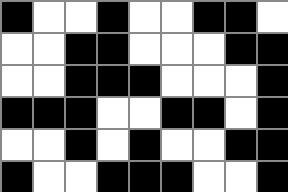[["black", "white", "white", "black", "white", "white", "black", "black", "white"], ["white", "white", "black", "black", "white", "white", "white", "black", "black"], ["white", "white", "black", "black", "black", "white", "white", "white", "black"], ["black", "black", "black", "white", "white", "black", "black", "white", "black"], ["white", "white", "black", "white", "black", "white", "white", "black", "black"], ["black", "white", "white", "black", "black", "black", "white", "white", "black"]]